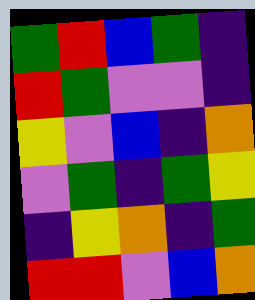[["green", "red", "blue", "green", "indigo"], ["red", "green", "violet", "violet", "indigo"], ["yellow", "violet", "blue", "indigo", "orange"], ["violet", "green", "indigo", "green", "yellow"], ["indigo", "yellow", "orange", "indigo", "green"], ["red", "red", "violet", "blue", "orange"]]